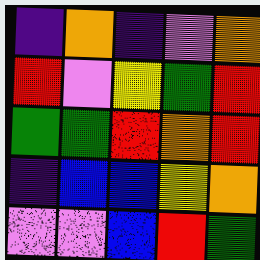[["indigo", "orange", "indigo", "violet", "orange"], ["red", "violet", "yellow", "green", "red"], ["green", "green", "red", "orange", "red"], ["indigo", "blue", "blue", "yellow", "orange"], ["violet", "violet", "blue", "red", "green"]]